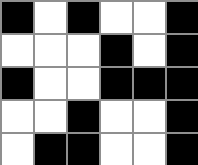[["black", "white", "black", "white", "white", "black"], ["white", "white", "white", "black", "white", "black"], ["black", "white", "white", "black", "black", "black"], ["white", "white", "black", "white", "white", "black"], ["white", "black", "black", "white", "white", "black"]]